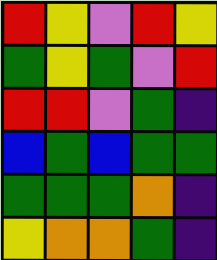[["red", "yellow", "violet", "red", "yellow"], ["green", "yellow", "green", "violet", "red"], ["red", "red", "violet", "green", "indigo"], ["blue", "green", "blue", "green", "green"], ["green", "green", "green", "orange", "indigo"], ["yellow", "orange", "orange", "green", "indigo"]]